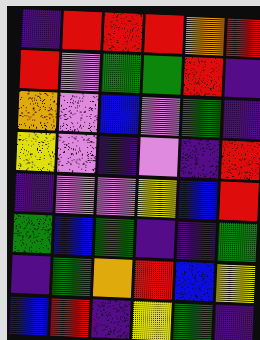[["indigo", "red", "red", "red", "orange", "red"], ["red", "violet", "green", "green", "red", "indigo"], ["orange", "violet", "blue", "violet", "green", "indigo"], ["yellow", "violet", "indigo", "violet", "indigo", "red"], ["indigo", "violet", "violet", "yellow", "blue", "red"], ["green", "blue", "green", "indigo", "indigo", "green"], ["indigo", "green", "orange", "red", "blue", "yellow"], ["blue", "red", "indigo", "yellow", "green", "indigo"]]